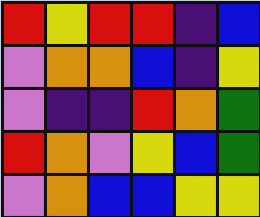[["red", "yellow", "red", "red", "indigo", "blue"], ["violet", "orange", "orange", "blue", "indigo", "yellow"], ["violet", "indigo", "indigo", "red", "orange", "green"], ["red", "orange", "violet", "yellow", "blue", "green"], ["violet", "orange", "blue", "blue", "yellow", "yellow"]]